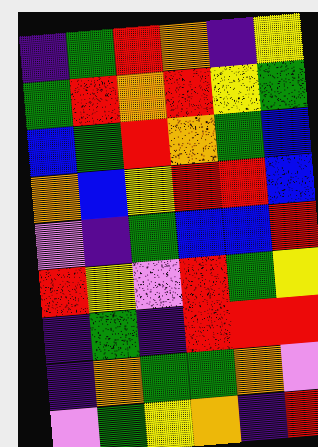[["indigo", "green", "red", "orange", "indigo", "yellow"], ["green", "red", "orange", "red", "yellow", "green"], ["blue", "green", "red", "orange", "green", "blue"], ["orange", "blue", "yellow", "red", "red", "blue"], ["violet", "indigo", "green", "blue", "blue", "red"], ["red", "yellow", "violet", "red", "green", "yellow"], ["indigo", "green", "indigo", "red", "red", "red"], ["indigo", "orange", "green", "green", "orange", "violet"], ["violet", "green", "yellow", "orange", "indigo", "red"]]